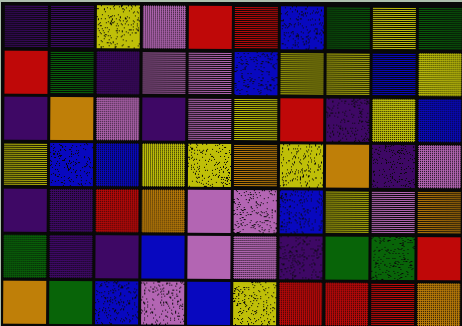[["indigo", "indigo", "yellow", "violet", "red", "red", "blue", "green", "yellow", "green"], ["red", "green", "indigo", "violet", "violet", "blue", "yellow", "yellow", "blue", "yellow"], ["indigo", "orange", "violet", "indigo", "violet", "yellow", "red", "indigo", "yellow", "blue"], ["yellow", "blue", "blue", "yellow", "yellow", "orange", "yellow", "orange", "indigo", "violet"], ["indigo", "indigo", "red", "orange", "violet", "violet", "blue", "yellow", "violet", "orange"], ["green", "indigo", "indigo", "blue", "violet", "violet", "indigo", "green", "green", "red"], ["orange", "green", "blue", "violet", "blue", "yellow", "red", "red", "red", "orange"]]